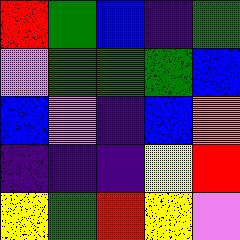[["red", "green", "blue", "indigo", "green"], ["violet", "green", "green", "green", "blue"], ["blue", "violet", "indigo", "blue", "orange"], ["indigo", "indigo", "indigo", "yellow", "red"], ["yellow", "green", "red", "yellow", "violet"]]